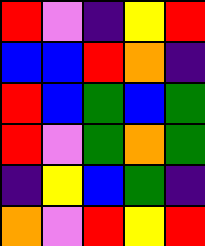[["red", "violet", "indigo", "yellow", "red"], ["blue", "blue", "red", "orange", "indigo"], ["red", "blue", "green", "blue", "green"], ["red", "violet", "green", "orange", "green"], ["indigo", "yellow", "blue", "green", "indigo"], ["orange", "violet", "red", "yellow", "red"]]